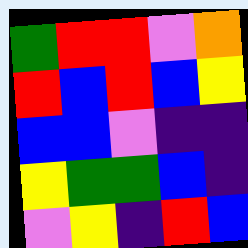[["green", "red", "red", "violet", "orange"], ["red", "blue", "red", "blue", "yellow"], ["blue", "blue", "violet", "indigo", "indigo"], ["yellow", "green", "green", "blue", "indigo"], ["violet", "yellow", "indigo", "red", "blue"]]